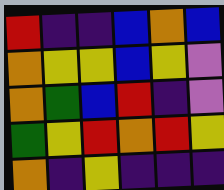[["red", "indigo", "indigo", "blue", "orange", "blue"], ["orange", "yellow", "yellow", "blue", "yellow", "violet"], ["orange", "green", "blue", "red", "indigo", "violet"], ["green", "yellow", "red", "orange", "red", "yellow"], ["orange", "indigo", "yellow", "indigo", "indigo", "indigo"]]